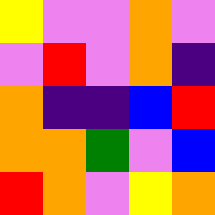[["yellow", "violet", "violet", "orange", "violet"], ["violet", "red", "violet", "orange", "indigo"], ["orange", "indigo", "indigo", "blue", "red"], ["orange", "orange", "green", "violet", "blue"], ["red", "orange", "violet", "yellow", "orange"]]